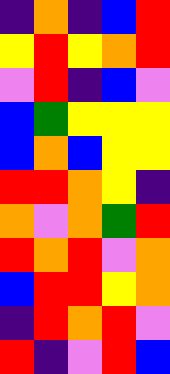[["indigo", "orange", "indigo", "blue", "red"], ["yellow", "red", "yellow", "orange", "red"], ["violet", "red", "indigo", "blue", "violet"], ["blue", "green", "yellow", "yellow", "yellow"], ["blue", "orange", "blue", "yellow", "yellow"], ["red", "red", "orange", "yellow", "indigo"], ["orange", "violet", "orange", "green", "red"], ["red", "orange", "red", "violet", "orange"], ["blue", "red", "red", "yellow", "orange"], ["indigo", "red", "orange", "red", "violet"], ["red", "indigo", "violet", "red", "blue"]]